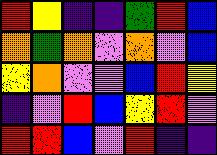[["red", "yellow", "indigo", "indigo", "green", "red", "blue"], ["orange", "green", "orange", "violet", "orange", "violet", "blue"], ["yellow", "orange", "violet", "violet", "blue", "red", "yellow"], ["indigo", "violet", "red", "blue", "yellow", "red", "violet"], ["red", "red", "blue", "violet", "red", "indigo", "indigo"]]